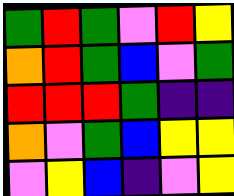[["green", "red", "green", "violet", "red", "yellow"], ["orange", "red", "green", "blue", "violet", "green"], ["red", "red", "red", "green", "indigo", "indigo"], ["orange", "violet", "green", "blue", "yellow", "yellow"], ["violet", "yellow", "blue", "indigo", "violet", "yellow"]]